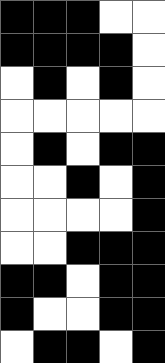[["black", "black", "black", "white", "white"], ["black", "black", "black", "black", "white"], ["white", "black", "white", "black", "white"], ["white", "white", "white", "white", "white"], ["white", "black", "white", "black", "black"], ["white", "white", "black", "white", "black"], ["white", "white", "white", "white", "black"], ["white", "white", "black", "black", "black"], ["black", "black", "white", "black", "black"], ["black", "white", "white", "black", "black"], ["white", "black", "black", "white", "black"]]